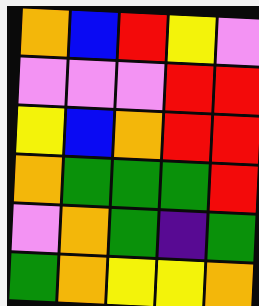[["orange", "blue", "red", "yellow", "violet"], ["violet", "violet", "violet", "red", "red"], ["yellow", "blue", "orange", "red", "red"], ["orange", "green", "green", "green", "red"], ["violet", "orange", "green", "indigo", "green"], ["green", "orange", "yellow", "yellow", "orange"]]